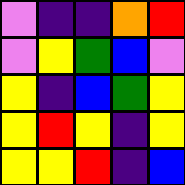[["violet", "indigo", "indigo", "orange", "red"], ["violet", "yellow", "green", "blue", "violet"], ["yellow", "indigo", "blue", "green", "yellow"], ["yellow", "red", "yellow", "indigo", "yellow"], ["yellow", "yellow", "red", "indigo", "blue"]]